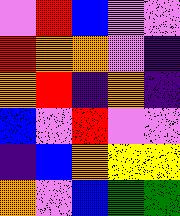[["violet", "red", "blue", "violet", "violet"], ["red", "orange", "orange", "violet", "indigo"], ["orange", "red", "indigo", "orange", "indigo"], ["blue", "violet", "red", "violet", "violet"], ["indigo", "blue", "orange", "yellow", "yellow"], ["orange", "violet", "blue", "green", "green"]]